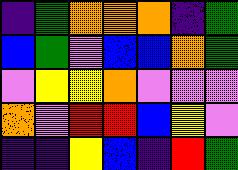[["indigo", "green", "orange", "orange", "orange", "indigo", "green"], ["blue", "green", "violet", "blue", "blue", "orange", "green"], ["violet", "yellow", "yellow", "orange", "violet", "violet", "violet"], ["orange", "violet", "red", "red", "blue", "yellow", "violet"], ["indigo", "indigo", "yellow", "blue", "indigo", "red", "green"]]